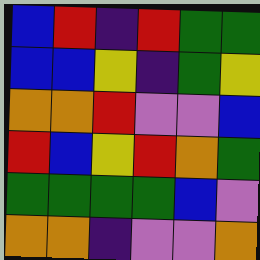[["blue", "red", "indigo", "red", "green", "green"], ["blue", "blue", "yellow", "indigo", "green", "yellow"], ["orange", "orange", "red", "violet", "violet", "blue"], ["red", "blue", "yellow", "red", "orange", "green"], ["green", "green", "green", "green", "blue", "violet"], ["orange", "orange", "indigo", "violet", "violet", "orange"]]